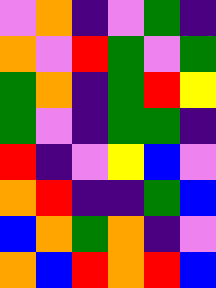[["violet", "orange", "indigo", "violet", "green", "indigo"], ["orange", "violet", "red", "green", "violet", "green"], ["green", "orange", "indigo", "green", "red", "yellow"], ["green", "violet", "indigo", "green", "green", "indigo"], ["red", "indigo", "violet", "yellow", "blue", "violet"], ["orange", "red", "indigo", "indigo", "green", "blue"], ["blue", "orange", "green", "orange", "indigo", "violet"], ["orange", "blue", "red", "orange", "red", "blue"]]